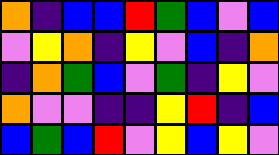[["orange", "indigo", "blue", "blue", "red", "green", "blue", "violet", "blue"], ["violet", "yellow", "orange", "indigo", "yellow", "violet", "blue", "indigo", "orange"], ["indigo", "orange", "green", "blue", "violet", "green", "indigo", "yellow", "violet"], ["orange", "violet", "violet", "indigo", "indigo", "yellow", "red", "indigo", "blue"], ["blue", "green", "blue", "red", "violet", "yellow", "blue", "yellow", "violet"]]